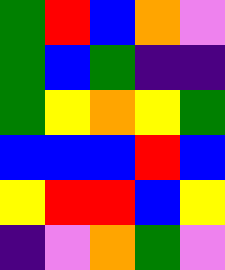[["green", "red", "blue", "orange", "violet"], ["green", "blue", "green", "indigo", "indigo"], ["green", "yellow", "orange", "yellow", "green"], ["blue", "blue", "blue", "red", "blue"], ["yellow", "red", "red", "blue", "yellow"], ["indigo", "violet", "orange", "green", "violet"]]